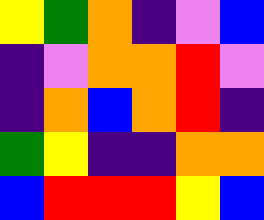[["yellow", "green", "orange", "indigo", "violet", "blue"], ["indigo", "violet", "orange", "orange", "red", "violet"], ["indigo", "orange", "blue", "orange", "red", "indigo"], ["green", "yellow", "indigo", "indigo", "orange", "orange"], ["blue", "red", "red", "red", "yellow", "blue"]]